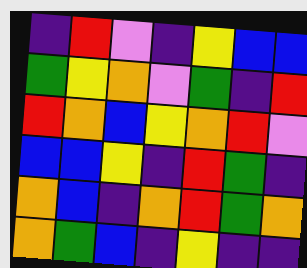[["indigo", "red", "violet", "indigo", "yellow", "blue", "blue"], ["green", "yellow", "orange", "violet", "green", "indigo", "red"], ["red", "orange", "blue", "yellow", "orange", "red", "violet"], ["blue", "blue", "yellow", "indigo", "red", "green", "indigo"], ["orange", "blue", "indigo", "orange", "red", "green", "orange"], ["orange", "green", "blue", "indigo", "yellow", "indigo", "indigo"]]